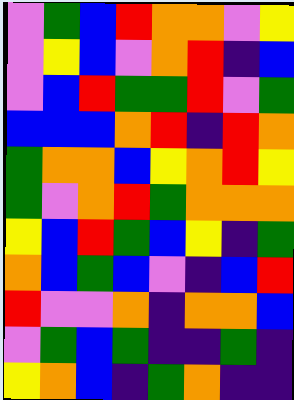[["violet", "green", "blue", "red", "orange", "orange", "violet", "yellow"], ["violet", "yellow", "blue", "violet", "orange", "red", "indigo", "blue"], ["violet", "blue", "red", "green", "green", "red", "violet", "green"], ["blue", "blue", "blue", "orange", "red", "indigo", "red", "orange"], ["green", "orange", "orange", "blue", "yellow", "orange", "red", "yellow"], ["green", "violet", "orange", "red", "green", "orange", "orange", "orange"], ["yellow", "blue", "red", "green", "blue", "yellow", "indigo", "green"], ["orange", "blue", "green", "blue", "violet", "indigo", "blue", "red"], ["red", "violet", "violet", "orange", "indigo", "orange", "orange", "blue"], ["violet", "green", "blue", "green", "indigo", "indigo", "green", "indigo"], ["yellow", "orange", "blue", "indigo", "green", "orange", "indigo", "indigo"]]